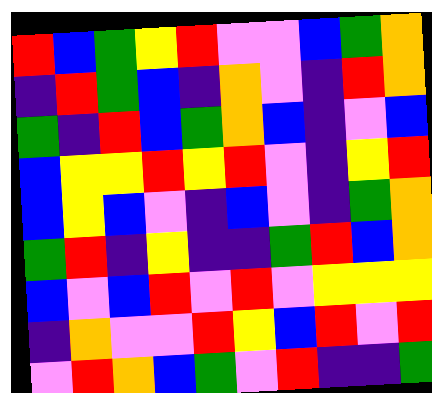[["red", "blue", "green", "yellow", "red", "violet", "violet", "blue", "green", "orange"], ["indigo", "red", "green", "blue", "indigo", "orange", "violet", "indigo", "red", "orange"], ["green", "indigo", "red", "blue", "green", "orange", "blue", "indigo", "violet", "blue"], ["blue", "yellow", "yellow", "red", "yellow", "red", "violet", "indigo", "yellow", "red"], ["blue", "yellow", "blue", "violet", "indigo", "blue", "violet", "indigo", "green", "orange"], ["green", "red", "indigo", "yellow", "indigo", "indigo", "green", "red", "blue", "orange"], ["blue", "violet", "blue", "red", "violet", "red", "violet", "yellow", "yellow", "yellow"], ["indigo", "orange", "violet", "violet", "red", "yellow", "blue", "red", "violet", "red"], ["violet", "red", "orange", "blue", "green", "violet", "red", "indigo", "indigo", "green"]]